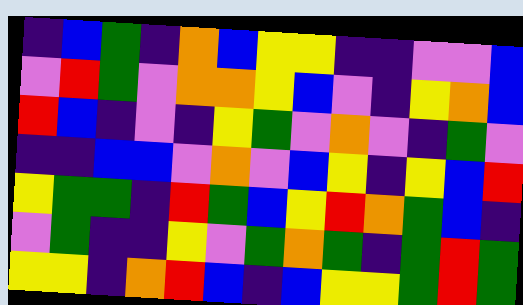[["indigo", "blue", "green", "indigo", "orange", "blue", "yellow", "yellow", "indigo", "indigo", "violet", "violet", "blue"], ["violet", "red", "green", "violet", "orange", "orange", "yellow", "blue", "violet", "indigo", "yellow", "orange", "blue"], ["red", "blue", "indigo", "violet", "indigo", "yellow", "green", "violet", "orange", "violet", "indigo", "green", "violet"], ["indigo", "indigo", "blue", "blue", "violet", "orange", "violet", "blue", "yellow", "indigo", "yellow", "blue", "red"], ["yellow", "green", "green", "indigo", "red", "green", "blue", "yellow", "red", "orange", "green", "blue", "indigo"], ["violet", "green", "indigo", "indigo", "yellow", "violet", "green", "orange", "green", "indigo", "green", "red", "green"], ["yellow", "yellow", "indigo", "orange", "red", "blue", "indigo", "blue", "yellow", "yellow", "green", "red", "green"]]